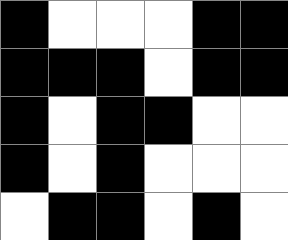[["black", "white", "white", "white", "black", "black"], ["black", "black", "black", "white", "black", "black"], ["black", "white", "black", "black", "white", "white"], ["black", "white", "black", "white", "white", "white"], ["white", "black", "black", "white", "black", "white"]]